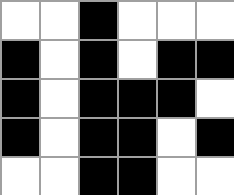[["white", "white", "black", "white", "white", "white"], ["black", "white", "black", "white", "black", "black"], ["black", "white", "black", "black", "black", "white"], ["black", "white", "black", "black", "white", "black"], ["white", "white", "black", "black", "white", "white"]]